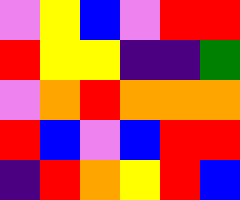[["violet", "yellow", "blue", "violet", "red", "red"], ["red", "yellow", "yellow", "indigo", "indigo", "green"], ["violet", "orange", "red", "orange", "orange", "orange"], ["red", "blue", "violet", "blue", "red", "red"], ["indigo", "red", "orange", "yellow", "red", "blue"]]